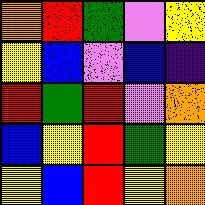[["orange", "red", "green", "violet", "yellow"], ["yellow", "blue", "violet", "blue", "indigo"], ["red", "green", "red", "violet", "orange"], ["blue", "yellow", "red", "green", "yellow"], ["yellow", "blue", "red", "yellow", "orange"]]